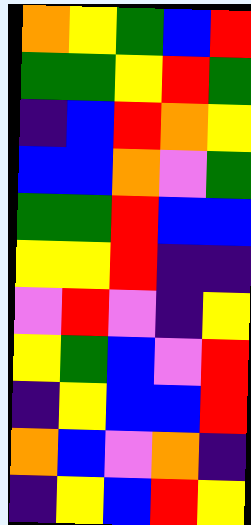[["orange", "yellow", "green", "blue", "red"], ["green", "green", "yellow", "red", "green"], ["indigo", "blue", "red", "orange", "yellow"], ["blue", "blue", "orange", "violet", "green"], ["green", "green", "red", "blue", "blue"], ["yellow", "yellow", "red", "indigo", "indigo"], ["violet", "red", "violet", "indigo", "yellow"], ["yellow", "green", "blue", "violet", "red"], ["indigo", "yellow", "blue", "blue", "red"], ["orange", "blue", "violet", "orange", "indigo"], ["indigo", "yellow", "blue", "red", "yellow"]]